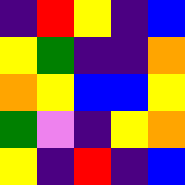[["indigo", "red", "yellow", "indigo", "blue"], ["yellow", "green", "indigo", "indigo", "orange"], ["orange", "yellow", "blue", "blue", "yellow"], ["green", "violet", "indigo", "yellow", "orange"], ["yellow", "indigo", "red", "indigo", "blue"]]